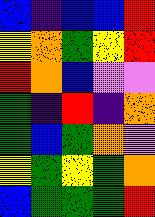[["blue", "indigo", "blue", "blue", "red"], ["yellow", "orange", "green", "yellow", "red"], ["red", "orange", "blue", "violet", "violet"], ["green", "indigo", "red", "indigo", "orange"], ["green", "blue", "green", "orange", "violet"], ["yellow", "green", "yellow", "green", "orange"], ["blue", "green", "green", "green", "red"]]